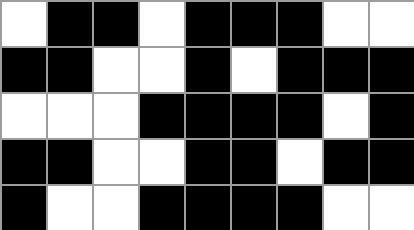[["white", "black", "black", "white", "black", "black", "black", "white", "white"], ["black", "black", "white", "white", "black", "white", "black", "black", "black"], ["white", "white", "white", "black", "black", "black", "black", "white", "black"], ["black", "black", "white", "white", "black", "black", "white", "black", "black"], ["black", "white", "white", "black", "black", "black", "black", "white", "white"]]